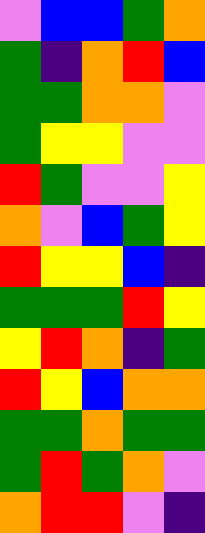[["violet", "blue", "blue", "green", "orange"], ["green", "indigo", "orange", "red", "blue"], ["green", "green", "orange", "orange", "violet"], ["green", "yellow", "yellow", "violet", "violet"], ["red", "green", "violet", "violet", "yellow"], ["orange", "violet", "blue", "green", "yellow"], ["red", "yellow", "yellow", "blue", "indigo"], ["green", "green", "green", "red", "yellow"], ["yellow", "red", "orange", "indigo", "green"], ["red", "yellow", "blue", "orange", "orange"], ["green", "green", "orange", "green", "green"], ["green", "red", "green", "orange", "violet"], ["orange", "red", "red", "violet", "indigo"]]